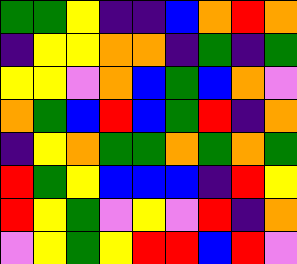[["green", "green", "yellow", "indigo", "indigo", "blue", "orange", "red", "orange"], ["indigo", "yellow", "yellow", "orange", "orange", "indigo", "green", "indigo", "green"], ["yellow", "yellow", "violet", "orange", "blue", "green", "blue", "orange", "violet"], ["orange", "green", "blue", "red", "blue", "green", "red", "indigo", "orange"], ["indigo", "yellow", "orange", "green", "green", "orange", "green", "orange", "green"], ["red", "green", "yellow", "blue", "blue", "blue", "indigo", "red", "yellow"], ["red", "yellow", "green", "violet", "yellow", "violet", "red", "indigo", "orange"], ["violet", "yellow", "green", "yellow", "red", "red", "blue", "red", "violet"]]